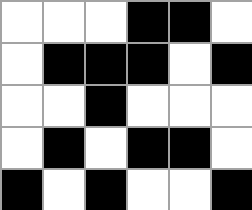[["white", "white", "white", "black", "black", "white"], ["white", "black", "black", "black", "white", "black"], ["white", "white", "black", "white", "white", "white"], ["white", "black", "white", "black", "black", "white"], ["black", "white", "black", "white", "white", "black"]]